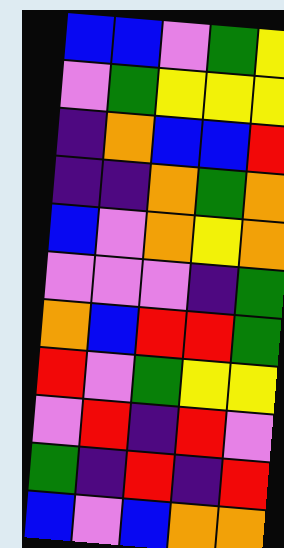[["blue", "blue", "violet", "green", "yellow"], ["violet", "green", "yellow", "yellow", "yellow"], ["indigo", "orange", "blue", "blue", "red"], ["indigo", "indigo", "orange", "green", "orange"], ["blue", "violet", "orange", "yellow", "orange"], ["violet", "violet", "violet", "indigo", "green"], ["orange", "blue", "red", "red", "green"], ["red", "violet", "green", "yellow", "yellow"], ["violet", "red", "indigo", "red", "violet"], ["green", "indigo", "red", "indigo", "red"], ["blue", "violet", "blue", "orange", "orange"]]